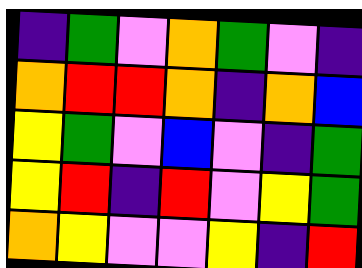[["indigo", "green", "violet", "orange", "green", "violet", "indigo"], ["orange", "red", "red", "orange", "indigo", "orange", "blue"], ["yellow", "green", "violet", "blue", "violet", "indigo", "green"], ["yellow", "red", "indigo", "red", "violet", "yellow", "green"], ["orange", "yellow", "violet", "violet", "yellow", "indigo", "red"]]